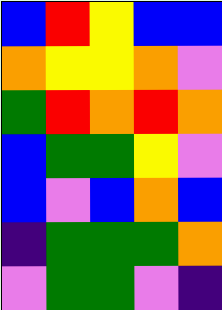[["blue", "red", "yellow", "blue", "blue"], ["orange", "yellow", "yellow", "orange", "violet"], ["green", "red", "orange", "red", "orange"], ["blue", "green", "green", "yellow", "violet"], ["blue", "violet", "blue", "orange", "blue"], ["indigo", "green", "green", "green", "orange"], ["violet", "green", "green", "violet", "indigo"]]